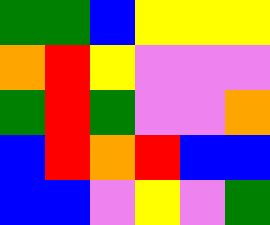[["green", "green", "blue", "yellow", "yellow", "yellow"], ["orange", "red", "yellow", "violet", "violet", "violet"], ["green", "red", "green", "violet", "violet", "orange"], ["blue", "red", "orange", "red", "blue", "blue"], ["blue", "blue", "violet", "yellow", "violet", "green"]]